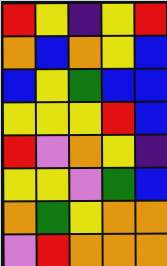[["red", "yellow", "indigo", "yellow", "red"], ["orange", "blue", "orange", "yellow", "blue"], ["blue", "yellow", "green", "blue", "blue"], ["yellow", "yellow", "yellow", "red", "blue"], ["red", "violet", "orange", "yellow", "indigo"], ["yellow", "yellow", "violet", "green", "blue"], ["orange", "green", "yellow", "orange", "orange"], ["violet", "red", "orange", "orange", "orange"]]